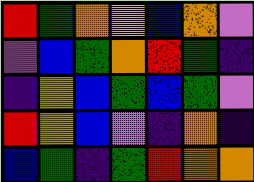[["red", "green", "orange", "yellow", "blue", "orange", "violet"], ["violet", "blue", "green", "orange", "red", "green", "indigo"], ["indigo", "yellow", "blue", "green", "blue", "green", "violet"], ["red", "yellow", "blue", "violet", "indigo", "orange", "indigo"], ["blue", "green", "indigo", "green", "red", "orange", "orange"]]